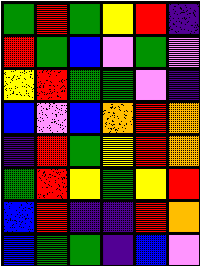[["green", "red", "green", "yellow", "red", "indigo"], ["red", "green", "blue", "violet", "green", "violet"], ["yellow", "red", "green", "green", "violet", "indigo"], ["blue", "violet", "blue", "orange", "red", "orange"], ["indigo", "red", "green", "yellow", "red", "orange"], ["green", "red", "yellow", "green", "yellow", "red"], ["blue", "red", "indigo", "indigo", "red", "orange"], ["blue", "green", "green", "indigo", "blue", "violet"]]